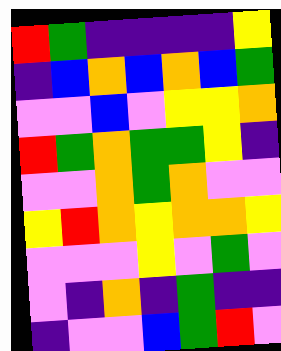[["red", "green", "indigo", "indigo", "indigo", "indigo", "yellow"], ["indigo", "blue", "orange", "blue", "orange", "blue", "green"], ["violet", "violet", "blue", "violet", "yellow", "yellow", "orange"], ["red", "green", "orange", "green", "green", "yellow", "indigo"], ["violet", "violet", "orange", "green", "orange", "violet", "violet"], ["yellow", "red", "orange", "yellow", "orange", "orange", "yellow"], ["violet", "violet", "violet", "yellow", "violet", "green", "violet"], ["violet", "indigo", "orange", "indigo", "green", "indigo", "indigo"], ["indigo", "violet", "violet", "blue", "green", "red", "violet"]]